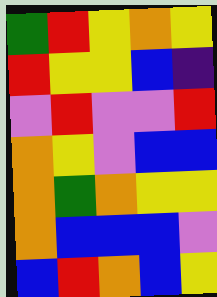[["green", "red", "yellow", "orange", "yellow"], ["red", "yellow", "yellow", "blue", "indigo"], ["violet", "red", "violet", "violet", "red"], ["orange", "yellow", "violet", "blue", "blue"], ["orange", "green", "orange", "yellow", "yellow"], ["orange", "blue", "blue", "blue", "violet"], ["blue", "red", "orange", "blue", "yellow"]]